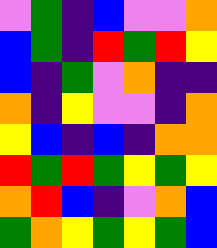[["violet", "green", "indigo", "blue", "violet", "violet", "orange"], ["blue", "green", "indigo", "red", "green", "red", "yellow"], ["blue", "indigo", "green", "violet", "orange", "indigo", "indigo"], ["orange", "indigo", "yellow", "violet", "violet", "indigo", "orange"], ["yellow", "blue", "indigo", "blue", "indigo", "orange", "orange"], ["red", "green", "red", "green", "yellow", "green", "yellow"], ["orange", "red", "blue", "indigo", "violet", "orange", "blue"], ["green", "orange", "yellow", "green", "yellow", "green", "blue"]]